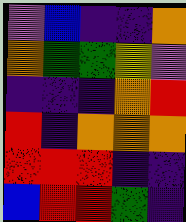[["violet", "blue", "indigo", "indigo", "orange"], ["orange", "green", "green", "yellow", "violet"], ["indigo", "indigo", "indigo", "orange", "red"], ["red", "indigo", "orange", "orange", "orange"], ["red", "red", "red", "indigo", "indigo"], ["blue", "red", "red", "green", "indigo"]]